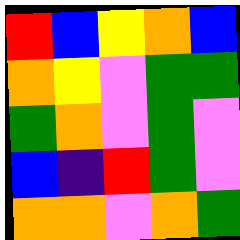[["red", "blue", "yellow", "orange", "blue"], ["orange", "yellow", "violet", "green", "green"], ["green", "orange", "violet", "green", "violet"], ["blue", "indigo", "red", "green", "violet"], ["orange", "orange", "violet", "orange", "green"]]